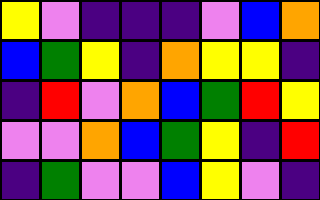[["yellow", "violet", "indigo", "indigo", "indigo", "violet", "blue", "orange"], ["blue", "green", "yellow", "indigo", "orange", "yellow", "yellow", "indigo"], ["indigo", "red", "violet", "orange", "blue", "green", "red", "yellow"], ["violet", "violet", "orange", "blue", "green", "yellow", "indigo", "red"], ["indigo", "green", "violet", "violet", "blue", "yellow", "violet", "indigo"]]